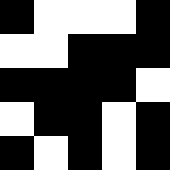[["black", "white", "white", "white", "black"], ["white", "white", "black", "black", "black"], ["black", "black", "black", "black", "white"], ["white", "black", "black", "white", "black"], ["black", "white", "black", "white", "black"]]